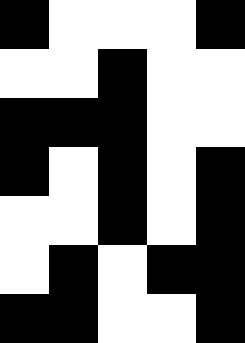[["black", "white", "white", "white", "black"], ["white", "white", "black", "white", "white"], ["black", "black", "black", "white", "white"], ["black", "white", "black", "white", "black"], ["white", "white", "black", "white", "black"], ["white", "black", "white", "black", "black"], ["black", "black", "white", "white", "black"]]